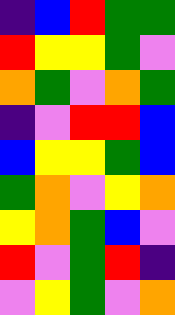[["indigo", "blue", "red", "green", "green"], ["red", "yellow", "yellow", "green", "violet"], ["orange", "green", "violet", "orange", "green"], ["indigo", "violet", "red", "red", "blue"], ["blue", "yellow", "yellow", "green", "blue"], ["green", "orange", "violet", "yellow", "orange"], ["yellow", "orange", "green", "blue", "violet"], ["red", "violet", "green", "red", "indigo"], ["violet", "yellow", "green", "violet", "orange"]]